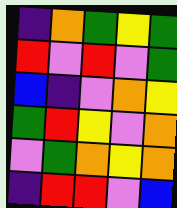[["indigo", "orange", "green", "yellow", "green"], ["red", "violet", "red", "violet", "green"], ["blue", "indigo", "violet", "orange", "yellow"], ["green", "red", "yellow", "violet", "orange"], ["violet", "green", "orange", "yellow", "orange"], ["indigo", "red", "red", "violet", "blue"]]